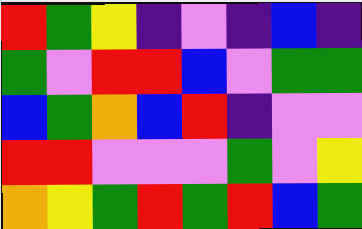[["red", "green", "yellow", "indigo", "violet", "indigo", "blue", "indigo"], ["green", "violet", "red", "red", "blue", "violet", "green", "green"], ["blue", "green", "orange", "blue", "red", "indigo", "violet", "violet"], ["red", "red", "violet", "violet", "violet", "green", "violet", "yellow"], ["orange", "yellow", "green", "red", "green", "red", "blue", "green"]]